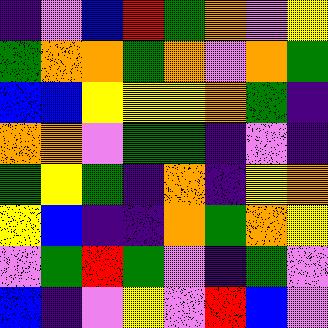[["indigo", "violet", "blue", "red", "green", "orange", "violet", "yellow"], ["green", "orange", "orange", "green", "orange", "violet", "orange", "green"], ["blue", "blue", "yellow", "yellow", "yellow", "orange", "green", "indigo"], ["orange", "orange", "violet", "green", "green", "indigo", "violet", "indigo"], ["green", "yellow", "green", "indigo", "orange", "indigo", "yellow", "orange"], ["yellow", "blue", "indigo", "indigo", "orange", "green", "orange", "yellow"], ["violet", "green", "red", "green", "violet", "indigo", "green", "violet"], ["blue", "indigo", "violet", "yellow", "violet", "red", "blue", "violet"]]